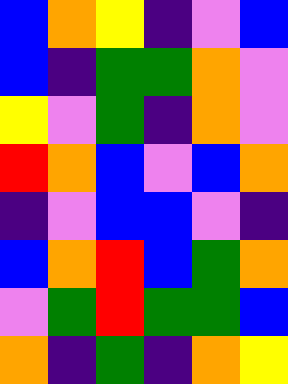[["blue", "orange", "yellow", "indigo", "violet", "blue"], ["blue", "indigo", "green", "green", "orange", "violet"], ["yellow", "violet", "green", "indigo", "orange", "violet"], ["red", "orange", "blue", "violet", "blue", "orange"], ["indigo", "violet", "blue", "blue", "violet", "indigo"], ["blue", "orange", "red", "blue", "green", "orange"], ["violet", "green", "red", "green", "green", "blue"], ["orange", "indigo", "green", "indigo", "orange", "yellow"]]